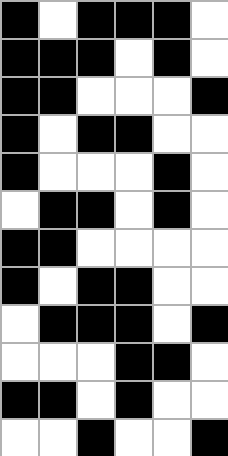[["black", "white", "black", "black", "black", "white"], ["black", "black", "black", "white", "black", "white"], ["black", "black", "white", "white", "white", "black"], ["black", "white", "black", "black", "white", "white"], ["black", "white", "white", "white", "black", "white"], ["white", "black", "black", "white", "black", "white"], ["black", "black", "white", "white", "white", "white"], ["black", "white", "black", "black", "white", "white"], ["white", "black", "black", "black", "white", "black"], ["white", "white", "white", "black", "black", "white"], ["black", "black", "white", "black", "white", "white"], ["white", "white", "black", "white", "white", "black"]]